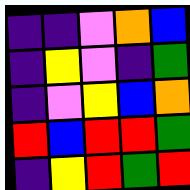[["indigo", "indigo", "violet", "orange", "blue"], ["indigo", "yellow", "violet", "indigo", "green"], ["indigo", "violet", "yellow", "blue", "orange"], ["red", "blue", "red", "red", "green"], ["indigo", "yellow", "red", "green", "red"]]